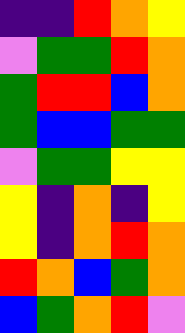[["indigo", "indigo", "red", "orange", "yellow"], ["violet", "green", "green", "red", "orange"], ["green", "red", "red", "blue", "orange"], ["green", "blue", "blue", "green", "green"], ["violet", "green", "green", "yellow", "yellow"], ["yellow", "indigo", "orange", "indigo", "yellow"], ["yellow", "indigo", "orange", "red", "orange"], ["red", "orange", "blue", "green", "orange"], ["blue", "green", "orange", "red", "violet"]]